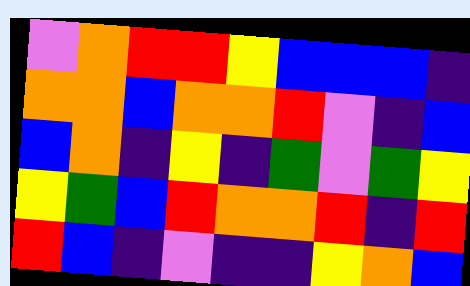[["violet", "orange", "red", "red", "yellow", "blue", "blue", "blue", "indigo"], ["orange", "orange", "blue", "orange", "orange", "red", "violet", "indigo", "blue"], ["blue", "orange", "indigo", "yellow", "indigo", "green", "violet", "green", "yellow"], ["yellow", "green", "blue", "red", "orange", "orange", "red", "indigo", "red"], ["red", "blue", "indigo", "violet", "indigo", "indigo", "yellow", "orange", "blue"]]